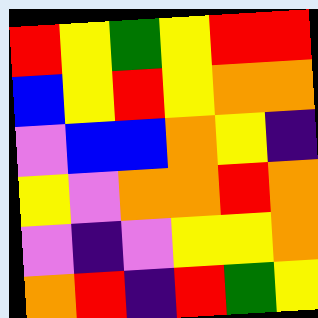[["red", "yellow", "green", "yellow", "red", "red"], ["blue", "yellow", "red", "yellow", "orange", "orange"], ["violet", "blue", "blue", "orange", "yellow", "indigo"], ["yellow", "violet", "orange", "orange", "red", "orange"], ["violet", "indigo", "violet", "yellow", "yellow", "orange"], ["orange", "red", "indigo", "red", "green", "yellow"]]